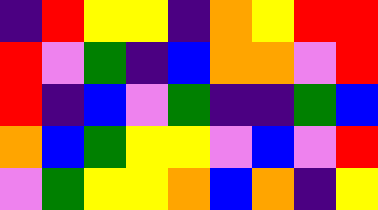[["indigo", "red", "yellow", "yellow", "indigo", "orange", "yellow", "red", "red"], ["red", "violet", "green", "indigo", "blue", "orange", "orange", "violet", "red"], ["red", "indigo", "blue", "violet", "green", "indigo", "indigo", "green", "blue"], ["orange", "blue", "green", "yellow", "yellow", "violet", "blue", "violet", "red"], ["violet", "green", "yellow", "yellow", "orange", "blue", "orange", "indigo", "yellow"]]